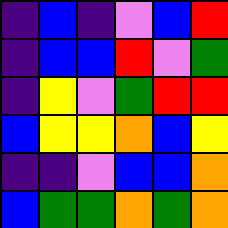[["indigo", "blue", "indigo", "violet", "blue", "red"], ["indigo", "blue", "blue", "red", "violet", "green"], ["indigo", "yellow", "violet", "green", "red", "red"], ["blue", "yellow", "yellow", "orange", "blue", "yellow"], ["indigo", "indigo", "violet", "blue", "blue", "orange"], ["blue", "green", "green", "orange", "green", "orange"]]